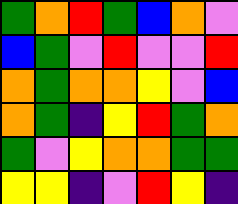[["green", "orange", "red", "green", "blue", "orange", "violet"], ["blue", "green", "violet", "red", "violet", "violet", "red"], ["orange", "green", "orange", "orange", "yellow", "violet", "blue"], ["orange", "green", "indigo", "yellow", "red", "green", "orange"], ["green", "violet", "yellow", "orange", "orange", "green", "green"], ["yellow", "yellow", "indigo", "violet", "red", "yellow", "indigo"]]